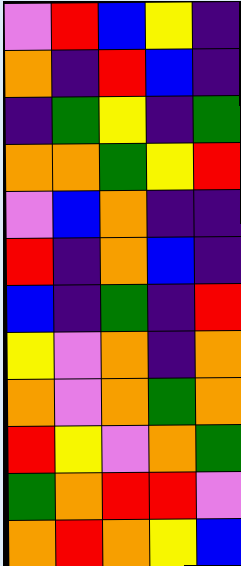[["violet", "red", "blue", "yellow", "indigo"], ["orange", "indigo", "red", "blue", "indigo"], ["indigo", "green", "yellow", "indigo", "green"], ["orange", "orange", "green", "yellow", "red"], ["violet", "blue", "orange", "indigo", "indigo"], ["red", "indigo", "orange", "blue", "indigo"], ["blue", "indigo", "green", "indigo", "red"], ["yellow", "violet", "orange", "indigo", "orange"], ["orange", "violet", "orange", "green", "orange"], ["red", "yellow", "violet", "orange", "green"], ["green", "orange", "red", "red", "violet"], ["orange", "red", "orange", "yellow", "blue"]]